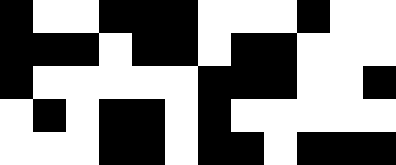[["black", "white", "white", "black", "black", "black", "white", "white", "white", "black", "white", "white"], ["black", "black", "black", "white", "black", "black", "white", "black", "black", "white", "white", "white"], ["black", "white", "white", "white", "white", "white", "black", "black", "black", "white", "white", "black"], ["white", "black", "white", "black", "black", "white", "black", "white", "white", "white", "white", "white"], ["white", "white", "white", "black", "black", "white", "black", "black", "white", "black", "black", "black"]]